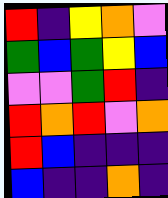[["red", "indigo", "yellow", "orange", "violet"], ["green", "blue", "green", "yellow", "blue"], ["violet", "violet", "green", "red", "indigo"], ["red", "orange", "red", "violet", "orange"], ["red", "blue", "indigo", "indigo", "indigo"], ["blue", "indigo", "indigo", "orange", "indigo"]]